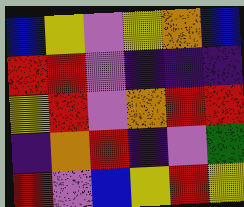[["blue", "yellow", "violet", "yellow", "orange", "blue"], ["red", "red", "violet", "indigo", "indigo", "indigo"], ["yellow", "red", "violet", "orange", "red", "red"], ["indigo", "orange", "red", "indigo", "violet", "green"], ["red", "violet", "blue", "yellow", "red", "yellow"]]